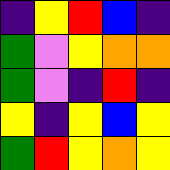[["indigo", "yellow", "red", "blue", "indigo"], ["green", "violet", "yellow", "orange", "orange"], ["green", "violet", "indigo", "red", "indigo"], ["yellow", "indigo", "yellow", "blue", "yellow"], ["green", "red", "yellow", "orange", "yellow"]]